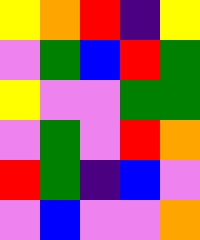[["yellow", "orange", "red", "indigo", "yellow"], ["violet", "green", "blue", "red", "green"], ["yellow", "violet", "violet", "green", "green"], ["violet", "green", "violet", "red", "orange"], ["red", "green", "indigo", "blue", "violet"], ["violet", "blue", "violet", "violet", "orange"]]